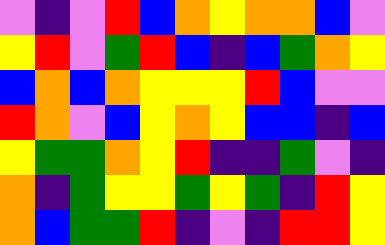[["violet", "indigo", "violet", "red", "blue", "orange", "yellow", "orange", "orange", "blue", "violet"], ["yellow", "red", "violet", "green", "red", "blue", "indigo", "blue", "green", "orange", "yellow"], ["blue", "orange", "blue", "orange", "yellow", "yellow", "yellow", "red", "blue", "violet", "violet"], ["red", "orange", "violet", "blue", "yellow", "orange", "yellow", "blue", "blue", "indigo", "blue"], ["yellow", "green", "green", "orange", "yellow", "red", "indigo", "indigo", "green", "violet", "indigo"], ["orange", "indigo", "green", "yellow", "yellow", "green", "yellow", "green", "indigo", "red", "yellow"], ["orange", "blue", "green", "green", "red", "indigo", "violet", "indigo", "red", "red", "yellow"]]